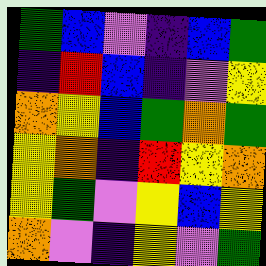[["green", "blue", "violet", "indigo", "blue", "green"], ["indigo", "red", "blue", "indigo", "violet", "yellow"], ["orange", "yellow", "blue", "green", "orange", "green"], ["yellow", "orange", "indigo", "red", "yellow", "orange"], ["yellow", "green", "violet", "yellow", "blue", "yellow"], ["orange", "violet", "indigo", "yellow", "violet", "green"]]